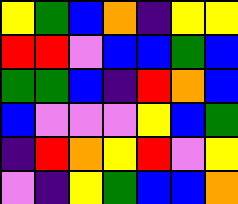[["yellow", "green", "blue", "orange", "indigo", "yellow", "yellow"], ["red", "red", "violet", "blue", "blue", "green", "blue"], ["green", "green", "blue", "indigo", "red", "orange", "blue"], ["blue", "violet", "violet", "violet", "yellow", "blue", "green"], ["indigo", "red", "orange", "yellow", "red", "violet", "yellow"], ["violet", "indigo", "yellow", "green", "blue", "blue", "orange"]]